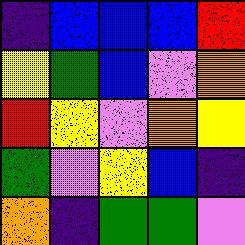[["indigo", "blue", "blue", "blue", "red"], ["yellow", "green", "blue", "violet", "orange"], ["red", "yellow", "violet", "orange", "yellow"], ["green", "violet", "yellow", "blue", "indigo"], ["orange", "indigo", "green", "green", "violet"]]